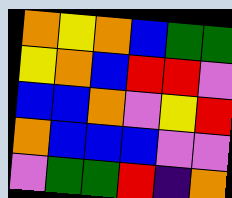[["orange", "yellow", "orange", "blue", "green", "green"], ["yellow", "orange", "blue", "red", "red", "violet"], ["blue", "blue", "orange", "violet", "yellow", "red"], ["orange", "blue", "blue", "blue", "violet", "violet"], ["violet", "green", "green", "red", "indigo", "orange"]]